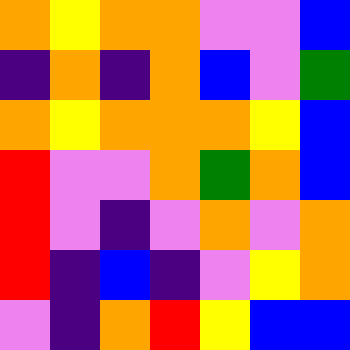[["orange", "yellow", "orange", "orange", "violet", "violet", "blue"], ["indigo", "orange", "indigo", "orange", "blue", "violet", "green"], ["orange", "yellow", "orange", "orange", "orange", "yellow", "blue"], ["red", "violet", "violet", "orange", "green", "orange", "blue"], ["red", "violet", "indigo", "violet", "orange", "violet", "orange"], ["red", "indigo", "blue", "indigo", "violet", "yellow", "orange"], ["violet", "indigo", "orange", "red", "yellow", "blue", "blue"]]